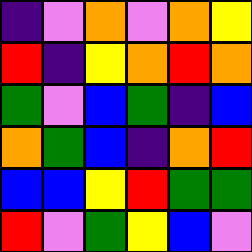[["indigo", "violet", "orange", "violet", "orange", "yellow"], ["red", "indigo", "yellow", "orange", "red", "orange"], ["green", "violet", "blue", "green", "indigo", "blue"], ["orange", "green", "blue", "indigo", "orange", "red"], ["blue", "blue", "yellow", "red", "green", "green"], ["red", "violet", "green", "yellow", "blue", "violet"]]